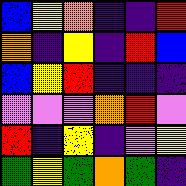[["blue", "yellow", "orange", "indigo", "indigo", "red"], ["orange", "indigo", "yellow", "indigo", "red", "blue"], ["blue", "yellow", "red", "indigo", "indigo", "indigo"], ["violet", "violet", "violet", "orange", "red", "violet"], ["red", "indigo", "yellow", "indigo", "violet", "yellow"], ["green", "yellow", "green", "orange", "green", "indigo"]]